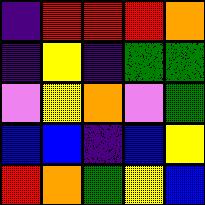[["indigo", "red", "red", "red", "orange"], ["indigo", "yellow", "indigo", "green", "green"], ["violet", "yellow", "orange", "violet", "green"], ["blue", "blue", "indigo", "blue", "yellow"], ["red", "orange", "green", "yellow", "blue"]]